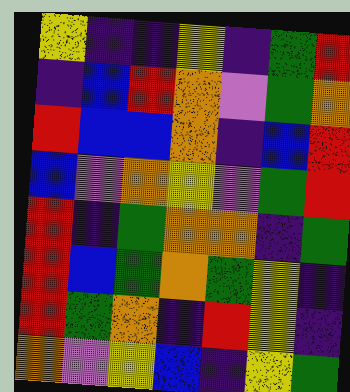[["yellow", "indigo", "indigo", "yellow", "indigo", "green", "red"], ["indigo", "blue", "red", "orange", "violet", "green", "orange"], ["red", "blue", "blue", "orange", "indigo", "blue", "red"], ["blue", "violet", "orange", "yellow", "violet", "green", "red"], ["red", "indigo", "green", "orange", "orange", "indigo", "green"], ["red", "blue", "green", "orange", "green", "yellow", "indigo"], ["red", "green", "orange", "indigo", "red", "yellow", "indigo"], ["orange", "violet", "yellow", "blue", "indigo", "yellow", "green"]]